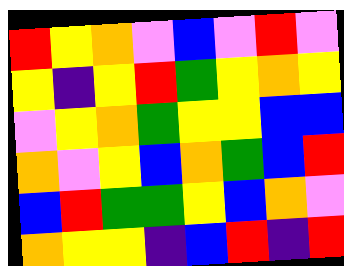[["red", "yellow", "orange", "violet", "blue", "violet", "red", "violet"], ["yellow", "indigo", "yellow", "red", "green", "yellow", "orange", "yellow"], ["violet", "yellow", "orange", "green", "yellow", "yellow", "blue", "blue"], ["orange", "violet", "yellow", "blue", "orange", "green", "blue", "red"], ["blue", "red", "green", "green", "yellow", "blue", "orange", "violet"], ["orange", "yellow", "yellow", "indigo", "blue", "red", "indigo", "red"]]